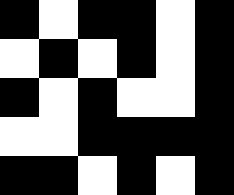[["black", "white", "black", "black", "white", "black"], ["white", "black", "white", "black", "white", "black"], ["black", "white", "black", "white", "white", "black"], ["white", "white", "black", "black", "black", "black"], ["black", "black", "white", "black", "white", "black"]]